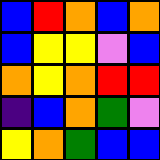[["blue", "red", "orange", "blue", "orange"], ["blue", "yellow", "yellow", "violet", "blue"], ["orange", "yellow", "orange", "red", "red"], ["indigo", "blue", "orange", "green", "violet"], ["yellow", "orange", "green", "blue", "blue"]]